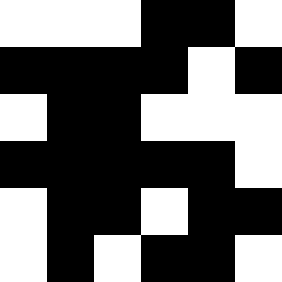[["white", "white", "white", "black", "black", "white"], ["black", "black", "black", "black", "white", "black"], ["white", "black", "black", "white", "white", "white"], ["black", "black", "black", "black", "black", "white"], ["white", "black", "black", "white", "black", "black"], ["white", "black", "white", "black", "black", "white"]]